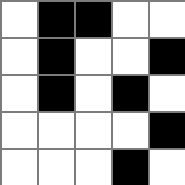[["white", "black", "black", "white", "white"], ["white", "black", "white", "white", "black"], ["white", "black", "white", "black", "white"], ["white", "white", "white", "white", "black"], ["white", "white", "white", "black", "white"]]